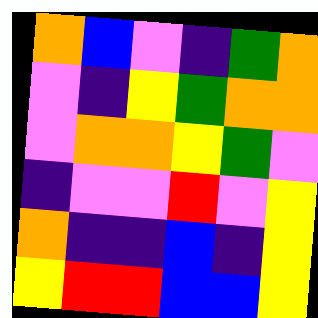[["orange", "blue", "violet", "indigo", "green", "orange"], ["violet", "indigo", "yellow", "green", "orange", "orange"], ["violet", "orange", "orange", "yellow", "green", "violet"], ["indigo", "violet", "violet", "red", "violet", "yellow"], ["orange", "indigo", "indigo", "blue", "indigo", "yellow"], ["yellow", "red", "red", "blue", "blue", "yellow"]]